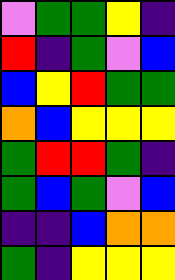[["violet", "green", "green", "yellow", "indigo"], ["red", "indigo", "green", "violet", "blue"], ["blue", "yellow", "red", "green", "green"], ["orange", "blue", "yellow", "yellow", "yellow"], ["green", "red", "red", "green", "indigo"], ["green", "blue", "green", "violet", "blue"], ["indigo", "indigo", "blue", "orange", "orange"], ["green", "indigo", "yellow", "yellow", "yellow"]]